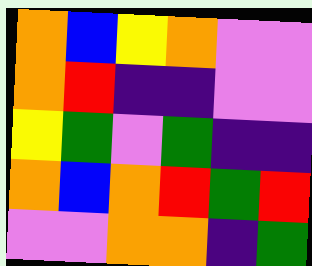[["orange", "blue", "yellow", "orange", "violet", "violet"], ["orange", "red", "indigo", "indigo", "violet", "violet"], ["yellow", "green", "violet", "green", "indigo", "indigo"], ["orange", "blue", "orange", "red", "green", "red"], ["violet", "violet", "orange", "orange", "indigo", "green"]]